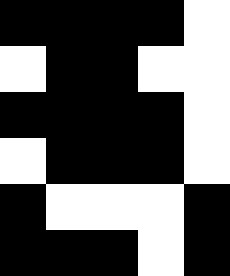[["black", "black", "black", "black", "white"], ["white", "black", "black", "white", "white"], ["black", "black", "black", "black", "white"], ["white", "black", "black", "black", "white"], ["black", "white", "white", "white", "black"], ["black", "black", "black", "white", "black"]]